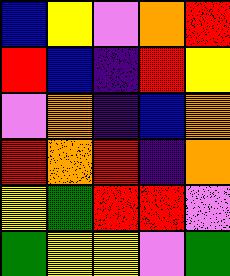[["blue", "yellow", "violet", "orange", "red"], ["red", "blue", "indigo", "red", "yellow"], ["violet", "orange", "indigo", "blue", "orange"], ["red", "orange", "red", "indigo", "orange"], ["yellow", "green", "red", "red", "violet"], ["green", "yellow", "yellow", "violet", "green"]]